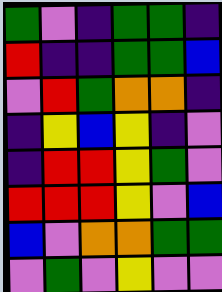[["green", "violet", "indigo", "green", "green", "indigo"], ["red", "indigo", "indigo", "green", "green", "blue"], ["violet", "red", "green", "orange", "orange", "indigo"], ["indigo", "yellow", "blue", "yellow", "indigo", "violet"], ["indigo", "red", "red", "yellow", "green", "violet"], ["red", "red", "red", "yellow", "violet", "blue"], ["blue", "violet", "orange", "orange", "green", "green"], ["violet", "green", "violet", "yellow", "violet", "violet"]]